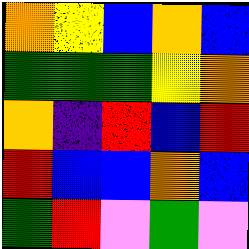[["orange", "yellow", "blue", "orange", "blue"], ["green", "green", "green", "yellow", "orange"], ["orange", "indigo", "red", "blue", "red"], ["red", "blue", "blue", "orange", "blue"], ["green", "red", "violet", "green", "violet"]]